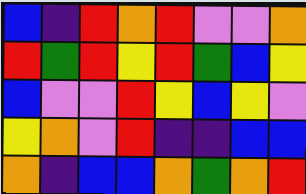[["blue", "indigo", "red", "orange", "red", "violet", "violet", "orange"], ["red", "green", "red", "yellow", "red", "green", "blue", "yellow"], ["blue", "violet", "violet", "red", "yellow", "blue", "yellow", "violet"], ["yellow", "orange", "violet", "red", "indigo", "indigo", "blue", "blue"], ["orange", "indigo", "blue", "blue", "orange", "green", "orange", "red"]]